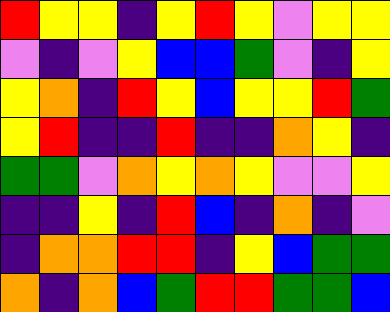[["red", "yellow", "yellow", "indigo", "yellow", "red", "yellow", "violet", "yellow", "yellow"], ["violet", "indigo", "violet", "yellow", "blue", "blue", "green", "violet", "indigo", "yellow"], ["yellow", "orange", "indigo", "red", "yellow", "blue", "yellow", "yellow", "red", "green"], ["yellow", "red", "indigo", "indigo", "red", "indigo", "indigo", "orange", "yellow", "indigo"], ["green", "green", "violet", "orange", "yellow", "orange", "yellow", "violet", "violet", "yellow"], ["indigo", "indigo", "yellow", "indigo", "red", "blue", "indigo", "orange", "indigo", "violet"], ["indigo", "orange", "orange", "red", "red", "indigo", "yellow", "blue", "green", "green"], ["orange", "indigo", "orange", "blue", "green", "red", "red", "green", "green", "blue"]]